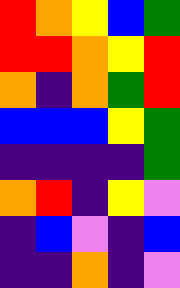[["red", "orange", "yellow", "blue", "green"], ["red", "red", "orange", "yellow", "red"], ["orange", "indigo", "orange", "green", "red"], ["blue", "blue", "blue", "yellow", "green"], ["indigo", "indigo", "indigo", "indigo", "green"], ["orange", "red", "indigo", "yellow", "violet"], ["indigo", "blue", "violet", "indigo", "blue"], ["indigo", "indigo", "orange", "indigo", "violet"]]